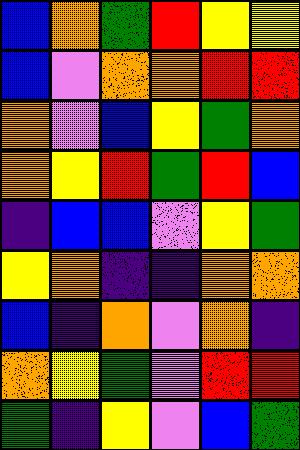[["blue", "orange", "green", "red", "yellow", "yellow"], ["blue", "violet", "orange", "orange", "red", "red"], ["orange", "violet", "blue", "yellow", "green", "orange"], ["orange", "yellow", "red", "green", "red", "blue"], ["indigo", "blue", "blue", "violet", "yellow", "green"], ["yellow", "orange", "indigo", "indigo", "orange", "orange"], ["blue", "indigo", "orange", "violet", "orange", "indigo"], ["orange", "yellow", "green", "violet", "red", "red"], ["green", "indigo", "yellow", "violet", "blue", "green"]]